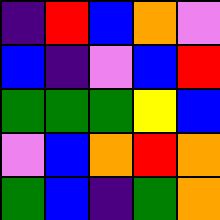[["indigo", "red", "blue", "orange", "violet"], ["blue", "indigo", "violet", "blue", "red"], ["green", "green", "green", "yellow", "blue"], ["violet", "blue", "orange", "red", "orange"], ["green", "blue", "indigo", "green", "orange"]]